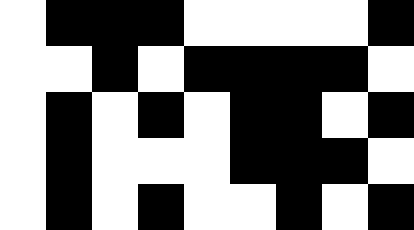[["white", "black", "black", "black", "white", "white", "white", "white", "black"], ["white", "white", "black", "white", "black", "black", "black", "black", "white"], ["white", "black", "white", "black", "white", "black", "black", "white", "black"], ["white", "black", "white", "white", "white", "black", "black", "black", "white"], ["white", "black", "white", "black", "white", "white", "black", "white", "black"]]